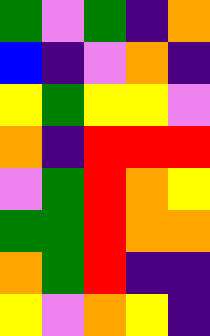[["green", "violet", "green", "indigo", "orange"], ["blue", "indigo", "violet", "orange", "indigo"], ["yellow", "green", "yellow", "yellow", "violet"], ["orange", "indigo", "red", "red", "red"], ["violet", "green", "red", "orange", "yellow"], ["green", "green", "red", "orange", "orange"], ["orange", "green", "red", "indigo", "indigo"], ["yellow", "violet", "orange", "yellow", "indigo"]]